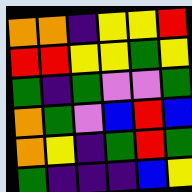[["orange", "orange", "indigo", "yellow", "yellow", "red"], ["red", "red", "yellow", "yellow", "green", "yellow"], ["green", "indigo", "green", "violet", "violet", "green"], ["orange", "green", "violet", "blue", "red", "blue"], ["orange", "yellow", "indigo", "green", "red", "green"], ["green", "indigo", "indigo", "indigo", "blue", "yellow"]]